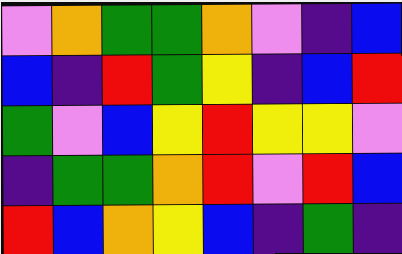[["violet", "orange", "green", "green", "orange", "violet", "indigo", "blue"], ["blue", "indigo", "red", "green", "yellow", "indigo", "blue", "red"], ["green", "violet", "blue", "yellow", "red", "yellow", "yellow", "violet"], ["indigo", "green", "green", "orange", "red", "violet", "red", "blue"], ["red", "blue", "orange", "yellow", "blue", "indigo", "green", "indigo"]]